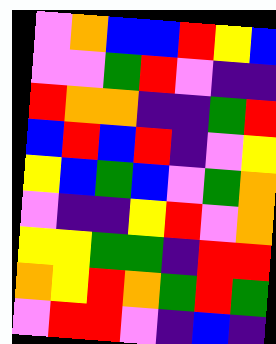[["violet", "orange", "blue", "blue", "red", "yellow", "blue"], ["violet", "violet", "green", "red", "violet", "indigo", "indigo"], ["red", "orange", "orange", "indigo", "indigo", "green", "red"], ["blue", "red", "blue", "red", "indigo", "violet", "yellow"], ["yellow", "blue", "green", "blue", "violet", "green", "orange"], ["violet", "indigo", "indigo", "yellow", "red", "violet", "orange"], ["yellow", "yellow", "green", "green", "indigo", "red", "red"], ["orange", "yellow", "red", "orange", "green", "red", "green"], ["violet", "red", "red", "violet", "indigo", "blue", "indigo"]]